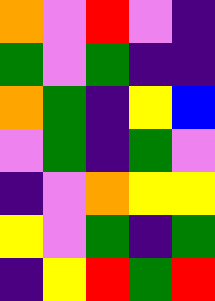[["orange", "violet", "red", "violet", "indigo"], ["green", "violet", "green", "indigo", "indigo"], ["orange", "green", "indigo", "yellow", "blue"], ["violet", "green", "indigo", "green", "violet"], ["indigo", "violet", "orange", "yellow", "yellow"], ["yellow", "violet", "green", "indigo", "green"], ["indigo", "yellow", "red", "green", "red"]]